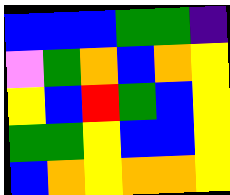[["blue", "blue", "blue", "green", "green", "indigo"], ["violet", "green", "orange", "blue", "orange", "yellow"], ["yellow", "blue", "red", "green", "blue", "yellow"], ["green", "green", "yellow", "blue", "blue", "yellow"], ["blue", "orange", "yellow", "orange", "orange", "yellow"]]